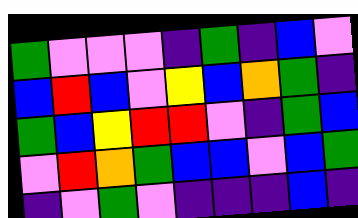[["green", "violet", "violet", "violet", "indigo", "green", "indigo", "blue", "violet"], ["blue", "red", "blue", "violet", "yellow", "blue", "orange", "green", "indigo"], ["green", "blue", "yellow", "red", "red", "violet", "indigo", "green", "blue"], ["violet", "red", "orange", "green", "blue", "blue", "violet", "blue", "green"], ["indigo", "violet", "green", "violet", "indigo", "indigo", "indigo", "blue", "indigo"]]